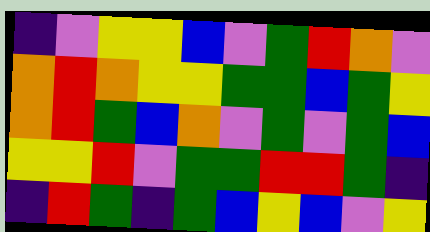[["indigo", "violet", "yellow", "yellow", "blue", "violet", "green", "red", "orange", "violet"], ["orange", "red", "orange", "yellow", "yellow", "green", "green", "blue", "green", "yellow"], ["orange", "red", "green", "blue", "orange", "violet", "green", "violet", "green", "blue"], ["yellow", "yellow", "red", "violet", "green", "green", "red", "red", "green", "indigo"], ["indigo", "red", "green", "indigo", "green", "blue", "yellow", "blue", "violet", "yellow"]]